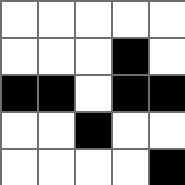[["white", "white", "white", "white", "white"], ["white", "white", "white", "black", "white"], ["black", "black", "white", "black", "black"], ["white", "white", "black", "white", "white"], ["white", "white", "white", "white", "black"]]